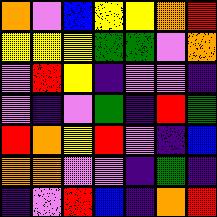[["orange", "violet", "blue", "yellow", "yellow", "orange", "red"], ["yellow", "yellow", "yellow", "green", "green", "violet", "orange"], ["violet", "red", "yellow", "indigo", "violet", "violet", "indigo"], ["violet", "indigo", "violet", "green", "indigo", "red", "green"], ["red", "orange", "yellow", "red", "violet", "indigo", "blue"], ["orange", "orange", "violet", "violet", "indigo", "green", "indigo"], ["indigo", "violet", "red", "blue", "indigo", "orange", "red"]]